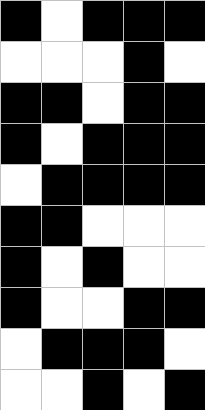[["black", "white", "black", "black", "black"], ["white", "white", "white", "black", "white"], ["black", "black", "white", "black", "black"], ["black", "white", "black", "black", "black"], ["white", "black", "black", "black", "black"], ["black", "black", "white", "white", "white"], ["black", "white", "black", "white", "white"], ["black", "white", "white", "black", "black"], ["white", "black", "black", "black", "white"], ["white", "white", "black", "white", "black"]]